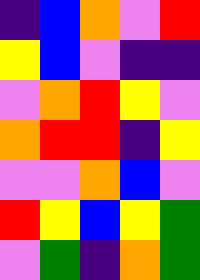[["indigo", "blue", "orange", "violet", "red"], ["yellow", "blue", "violet", "indigo", "indigo"], ["violet", "orange", "red", "yellow", "violet"], ["orange", "red", "red", "indigo", "yellow"], ["violet", "violet", "orange", "blue", "violet"], ["red", "yellow", "blue", "yellow", "green"], ["violet", "green", "indigo", "orange", "green"]]